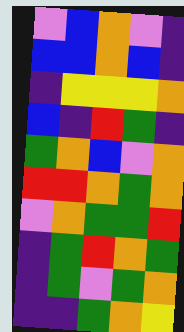[["violet", "blue", "orange", "violet", "indigo"], ["blue", "blue", "orange", "blue", "indigo"], ["indigo", "yellow", "yellow", "yellow", "orange"], ["blue", "indigo", "red", "green", "indigo"], ["green", "orange", "blue", "violet", "orange"], ["red", "red", "orange", "green", "orange"], ["violet", "orange", "green", "green", "red"], ["indigo", "green", "red", "orange", "green"], ["indigo", "green", "violet", "green", "orange"], ["indigo", "indigo", "green", "orange", "yellow"]]